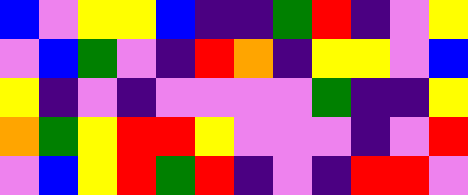[["blue", "violet", "yellow", "yellow", "blue", "indigo", "indigo", "green", "red", "indigo", "violet", "yellow"], ["violet", "blue", "green", "violet", "indigo", "red", "orange", "indigo", "yellow", "yellow", "violet", "blue"], ["yellow", "indigo", "violet", "indigo", "violet", "violet", "violet", "violet", "green", "indigo", "indigo", "yellow"], ["orange", "green", "yellow", "red", "red", "yellow", "violet", "violet", "violet", "indigo", "violet", "red"], ["violet", "blue", "yellow", "red", "green", "red", "indigo", "violet", "indigo", "red", "red", "violet"]]